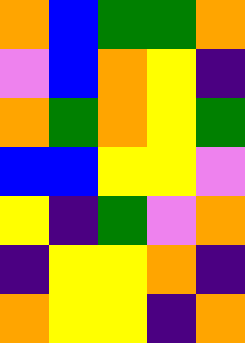[["orange", "blue", "green", "green", "orange"], ["violet", "blue", "orange", "yellow", "indigo"], ["orange", "green", "orange", "yellow", "green"], ["blue", "blue", "yellow", "yellow", "violet"], ["yellow", "indigo", "green", "violet", "orange"], ["indigo", "yellow", "yellow", "orange", "indigo"], ["orange", "yellow", "yellow", "indigo", "orange"]]